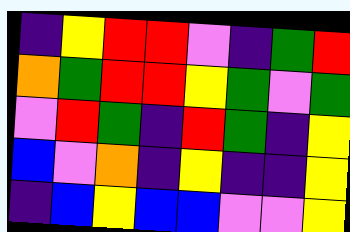[["indigo", "yellow", "red", "red", "violet", "indigo", "green", "red"], ["orange", "green", "red", "red", "yellow", "green", "violet", "green"], ["violet", "red", "green", "indigo", "red", "green", "indigo", "yellow"], ["blue", "violet", "orange", "indigo", "yellow", "indigo", "indigo", "yellow"], ["indigo", "blue", "yellow", "blue", "blue", "violet", "violet", "yellow"]]